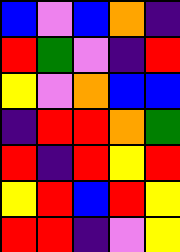[["blue", "violet", "blue", "orange", "indigo"], ["red", "green", "violet", "indigo", "red"], ["yellow", "violet", "orange", "blue", "blue"], ["indigo", "red", "red", "orange", "green"], ["red", "indigo", "red", "yellow", "red"], ["yellow", "red", "blue", "red", "yellow"], ["red", "red", "indigo", "violet", "yellow"]]